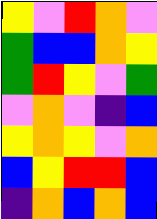[["yellow", "violet", "red", "orange", "violet"], ["green", "blue", "blue", "orange", "yellow"], ["green", "red", "yellow", "violet", "green"], ["violet", "orange", "violet", "indigo", "blue"], ["yellow", "orange", "yellow", "violet", "orange"], ["blue", "yellow", "red", "red", "blue"], ["indigo", "orange", "blue", "orange", "blue"]]